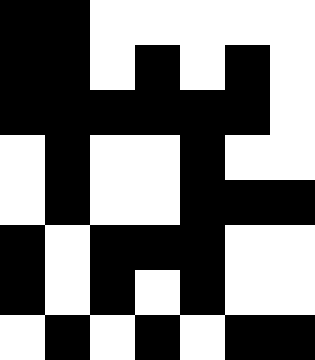[["black", "black", "white", "white", "white", "white", "white"], ["black", "black", "white", "black", "white", "black", "white"], ["black", "black", "black", "black", "black", "black", "white"], ["white", "black", "white", "white", "black", "white", "white"], ["white", "black", "white", "white", "black", "black", "black"], ["black", "white", "black", "black", "black", "white", "white"], ["black", "white", "black", "white", "black", "white", "white"], ["white", "black", "white", "black", "white", "black", "black"]]